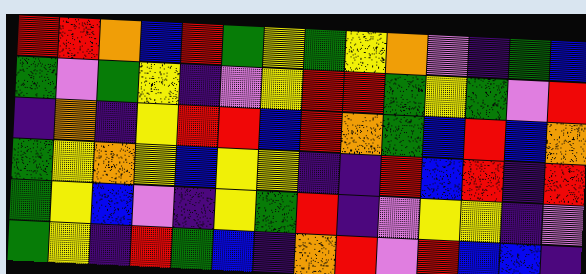[["red", "red", "orange", "blue", "red", "green", "yellow", "green", "yellow", "orange", "violet", "indigo", "green", "blue"], ["green", "violet", "green", "yellow", "indigo", "violet", "yellow", "red", "red", "green", "yellow", "green", "violet", "red"], ["indigo", "orange", "indigo", "yellow", "red", "red", "blue", "red", "orange", "green", "blue", "red", "blue", "orange"], ["green", "yellow", "orange", "yellow", "blue", "yellow", "yellow", "indigo", "indigo", "red", "blue", "red", "indigo", "red"], ["green", "yellow", "blue", "violet", "indigo", "yellow", "green", "red", "indigo", "violet", "yellow", "yellow", "indigo", "violet"], ["green", "yellow", "indigo", "red", "green", "blue", "indigo", "orange", "red", "violet", "red", "blue", "blue", "indigo"]]